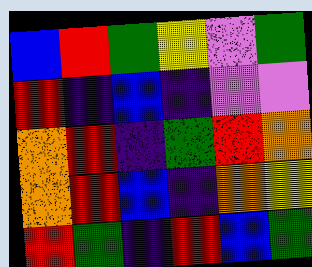[["blue", "red", "green", "yellow", "violet", "green"], ["red", "indigo", "blue", "indigo", "violet", "violet"], ["orange", "red", "indigo", "green", "red", "orange"], ["orange", "red", "blue", "indigo", "orange", "yellow"], ["red", "green", "indigo", "red", "blue", "green"]]